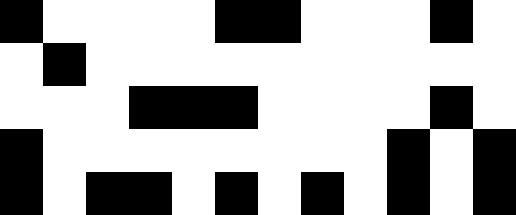[["black", "white", "white", "white", "white", "black", "black", "white", "white", "white", "black", "white"], ["white", "black", "white", "white", "white", "white", "white", "white", "white", "white", "white", "white"], ["white", "white", "white", "black", "black", "black", "white", "white", "white", "white", "black", "white"], ["black", "white", "white", "white", "white", "white", "white", "white", "white", "black", "white", "black"], ["black", "white", "black", "black", "white", "black", "white", "black", "white", "black", "white", "black"]]